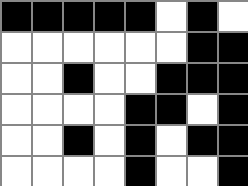[["black", "black", "black", "black", "black", "white", "black", "white"], ["white", "white", "white", "white", "white", "white", "black", "black"], ["white", "white", "black", "white", "white", "black", "black", "black"], ["white", "white", "white", "white", "black", "black", "white", "black"], ["white", "white", "black", "white", "black", "white", "black", "black"], ["white", "white", "white", "white", "black", "white", "white", "black"]]